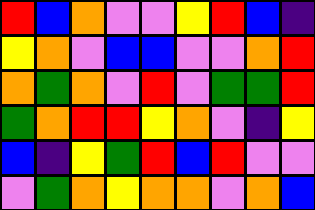[["red", "blue", "orange", "violet", "violet", "yellow", "red", "blue", "indigo"], ["yellow", "orange", "violet", "blue", "blue", "violet", "violet", "orange", "red"], ["orange", "green", "orange", "violet", "red", "violet", "green", "green", "red"], ["green", "orange", "red", "red", "yellow", "orange", "violet", "indigo", "yellow"], ["blue", "indigo", "yellow", "green", "red", "blue", "red", "violet", "violet"], ["violet", "green", "orange", "yellow", "orange", "orange", "violet", "orange", "blue"]]